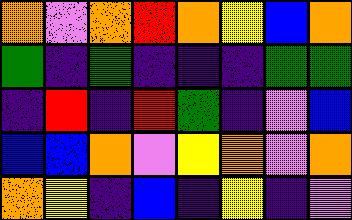[["orange", "violet", "orange", "red", "orange", "yellow", "blue", "orange"], ["green", "indigo", "green", "indigo", "indigo", "indigo", "green", "green"], ["indigo", "red", "indigo", "red", "green", "indigo", "violet", "blue"], ["blue", "blue", "orange", "violet", "yellow", "orange", "violet", "orange"], ["orange", "yellow", "indigo", "blue", "indigo", "yellow", "indigo", "violet"]]